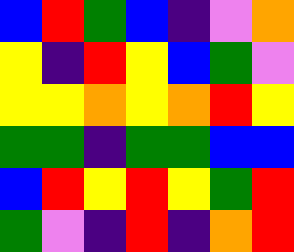[["blue", "red", "green", "blue", "indigo", "violet", "orange"], ["yellow", "indigo", "red", "yellow", "blue", "green", "violet"], ["yellow", "yellow", "orange", "yellow", "orange", "red", "yellow"], ["green", "green", "indigo", "green", "green", "blue", "blue"], ["blue", "red", "yellow", "red", "yellow", "green", "red"], ["green", "violet", "indigo", "red", "indigo", "orange", "red"]]